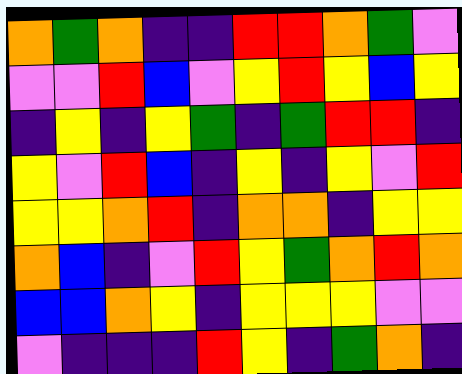[["orange", "green", "orange", "indigo", "indigo", "red", "red", "orange", "green", "violet"], ["violet", "violet", "red", "blue", "violet", "yellow", "red", "yellow", "blue", "yellow"], ["indigo", "yellow", "indigo", "yellow", "green", "indigo", "green", "red", "red", "indigo"], ["yellow", "violet", "red", "blue", "indigo", "yellow", "indigo", "yellow", "violet", "red"], ["yellow", "yellow", "orange", "red", "indigo", "orange", "orange", "indigo", "yellow", "yellow"], ["orange", "blue", "indigo", "violet", "red", "yellow", "green", "orange", "red", "orange"], ["blue", "blue", "orange", "yellow", "indigo", "yellow", "yellow", "yellow", "violet", "violet"], ["violet", "indigo", "indigo", "indigo", "red", "yellow", "indigo", "green", "orange", "indigo"]]